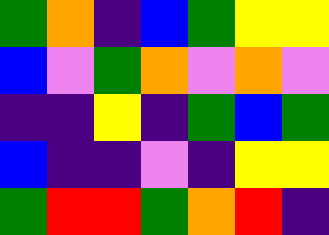[["green", "orange", "indigo", "blue", "green", "yellow", "yellow"], ["blue", "violet", "green", "orange", "violet", "orange", "violet"], ["indigo", "indigo", "yellow", "indigo", "green", "blue", "green"], ["blue", "indigo", "indigo", "violet", "indigo", "yellow", "yellow"], ["green", "red", "red", "green", "orange", "red", "indigo"]]